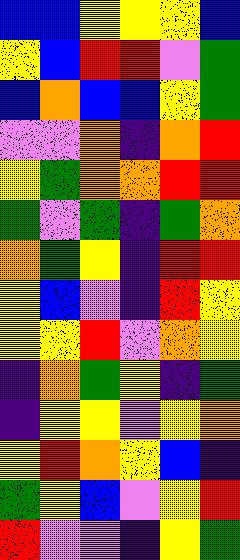[["blue", "blue", "yellow", "yellow", "yellow", "blue"], ["yellow", "blue", "red", "red", "violet", "green"], ["blue", "orange", "blue", "blue", "yellow", "green"], ["violet", "violet", "orange", "indigo", "orange", "red"], ["yellow", "green", "orange", "orange", "red", "red"], ["green", "violet", "green", "indigo", "green", "orange"], ["orange", "green", "yellow", "indigo", "red", "red"], ["yellow", "blue", "violet", "indigo", "red", "yellow"], ["yellow", "yellow", "red", "violet", "orange", "yellow"], ["indigo", "orange", "green", "yellow", "indigo", "green"], ["indigo", "yellow", "yellow", "violet", "yellow", "orange"], ["yellow", "red", "orange", "yellow", "blue", "indigo"], ["green", "yellow", "blue", "violet", "yellow", "red"], ["red", "violet", "violet", "indigo", "yellow", "green"]]